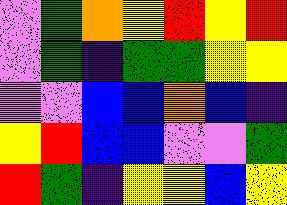[["violet", "green", "orange", "yellow", "red", "yellow", "red"], ["violet", "green", "indigo", "green", "green", "yellow", "yellow"], ["violet", "violet", "blue", "blue", "orange", "blue", "indigo"], ["yellow", "red", "blue", "blue", "violet", "violet", "green"], ["red", "green", "indigo", "yellow", "yellow", "blue", "yellow"]]